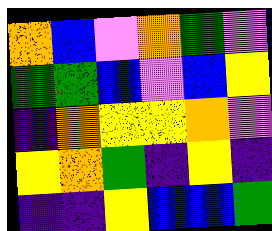[["orange", "blue", "violet", "orange", "green", "violet"], ["green", "green", "blue", "violet", "blue", "yellow"], ["indigo", "orange", "yellow", "yellow", "orange", "violet"], ["yellow", "orange", "green", "indigo", "yellow", "indigo"], ["indigo", "indigo", "yellow", "blue", "blue", "green"]]